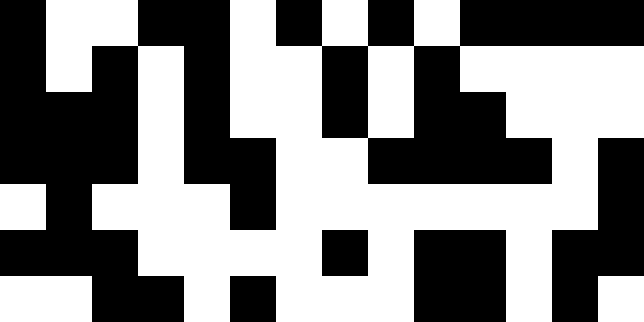[["black", "white", "white", "black", "black", "white", "black", "white", "black", "white", "black", "black", "black", "black"], ["black", "white", "black", "white", "black", "white", "white", "black", "white", "black", "white", "white", "white", "white"], ["black", "black", "black", "white", "black", "white", "white", "black", "white", "black", "black", "white", "white", "white"], ["black", "black", "black", "white", "black", "black", "white", "white", "black", "black", "black", "black", "white", "black"], ["white", "black", "white", "white", "white", "black", "white", "white", "white", "white", "white", "white", "white", "black"], ["black", "black", "black", "white", "white", "white", "white", "black", "white", "black", "black", "white", "black", "black"], ["white", "white", "black", "black", "white", "black", "white", "white", "white", "black", "black", "white", "black", "white"]]